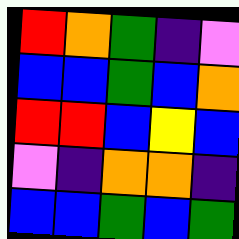[["red", "orange", "green", "indigo", "violet"], ["blue", "blue", "green", "blue", "orange"], ["red", "red", "blue", "yellow", "blue"], ["violet", "indigo", "orange", "orange", "indigo"], ["blue", "blue", "green", "blue", "green"]]